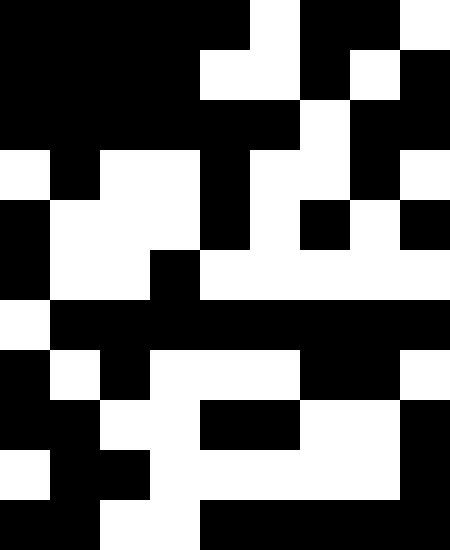[["black", "black", "black", "black", "black", "white", "black", "black", "white"], ["black", "black", "black", "black", "white", "white", "black", "white", "black"], ["black", "black", "black", "black", "black", "black", "white", "black", "black"], ["white", "black", "white", "white", "black", "white", "white", "black", "white"], ["black", "white", "white", "white", "black", "white", "black", "white", "black"], ["black", "white", "white", "black", "white", "white", "white", "white", "white"], ["white", "black", "black", "black", "black", "black", "black", "black", "black"], ["black", "white", "black", "white", "white", "white", "black", "black", "white"], ["black", "black", "white", "white", "black", "black", "white", "white", "black"], ["white", "black", "black", "white", "white", "white", "white", "white", "black"], ["black", "black", "white", "white", "black", "black", "black", "black", "black"]]